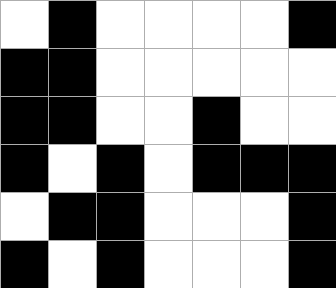[["white", "black", "white", "white", "white", "white", "black"], ["black", "black", "white", "white", "white", "white", "white"], ["black", "black", "white", "white", "black", "white", "white"], ["black", "white", "black", "white", "black", "black", "black"], ["white", "black", "black", "white", "white", "white", "black"], ["black", "white", "black", "white", "white", "white", "black"]]